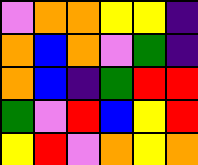[["violet", "orange", "orange", "yellow", "yellow", "indigo"], ["orange", "blue", "orange", "violet", "green", "indigo"], ["orange", "blue", "indigo", "green", "red", "red"], ["green", "violet", "red", "blue", "yellow", "red"], ["yellow", "red", "violet", "orange", "yellow", "orange"]]